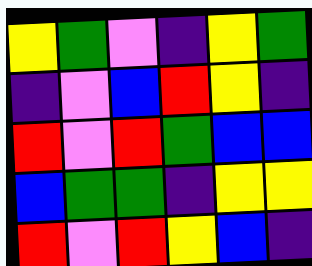[["yellow", "green", "violet", "indigo", "yellow", "green"], ["indigo", "violet", "blue", "red", "yellow", "indigo"], ["red", "violet", "red", "green", "blue", "blue"], ["blue", "green", "green", "indigo", "yellow", "yellow"], ["red", "violet", "red", "yellow", "blue", "indigo"]]